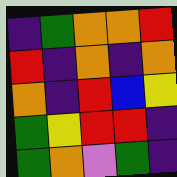[["indigo", "green", "orange", "orange", "red"], ["red", "indigo", "orange", "indigo", "orange"], ["orange", "indigo", "red", "blue", "yellow"], ["green", "yellow", "red", "red", "indigo"], ["green", "orange", "violet", "green", "indigo"]]